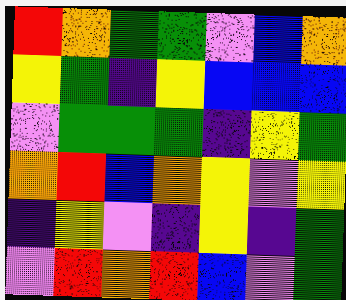[["red", "orange", "green", "green", "violet", "blue", "orange"], ["yellow", "green", "indigo", "yellow", "blue", "blue", "blue"], ["violet", "green", "green", "green", "indigo", "yellow", "green"], ["orange", "red", "blue", "orange", "yellow", "violet", "yellow"], ["indigo", "yellow", "violet", "indigo", "yellow", "indigo", "green"], ["violet", "red", "orange", "red", "blue", "violet", "green"]]